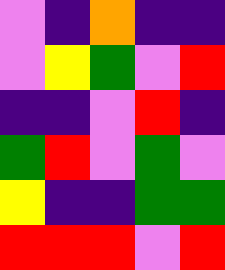[["violet", "indigo", "orange", "indigo", "indigo"], ["violet", "yellow", "green", "violet", "red"], ["indigo", "indigo", "violet", "red", "indigo"], ["green", "red", "violet", "green", "violet"], ["yellow", "indigo", "indigo", "green", "green"], ["red", "red", "red", "violet", "red"]]